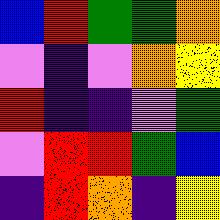[["blue", "red", "green", "green", "orange"], ["violet", "indigo", "violet", "orange", "yellow"], ["red", "indigo", "indigo", "violet", "green"], ["violet", "red", "red", "green", "blue"], ["indigo", "red", "orange", "indigo", "yellow"]]